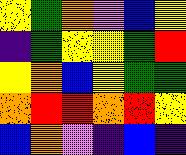[["yellow", "green", "orange", "violet", "blue", "yellow"], ["indigo", "green", "yellow", "yellow", "green", "red"], ["yellow", "orange", "blue", "yellow", "green", "green"], ["orange", "red", "red", "orange", "red", "yellow"], ["blue", "orange", "violet", "indigo", "blue", "indigo"]]